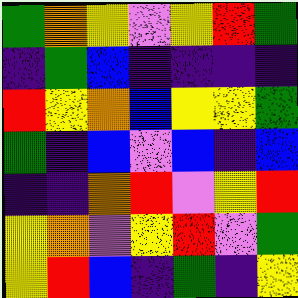[["green", "orange", "yellow", "violet", "yellow", "red", "green"], ["indigo", "green", "blue", "indigo", "indigo", "indigo", "indigo"], ["red", "yellow", "orange", "blue", "yellow", "yellow", "green"], ["green", "indigo", "blue", "violet", "blue", "indigo", "blue"], ["indigo", "indigo", "orange", "red", "violet", "yellow", "red"], ["yellow", "orange", "violet", "yellow", "red", "violet", "green"], ["yellow", "red", "blue", "indigo", "green", "indigo", "yellow"]]